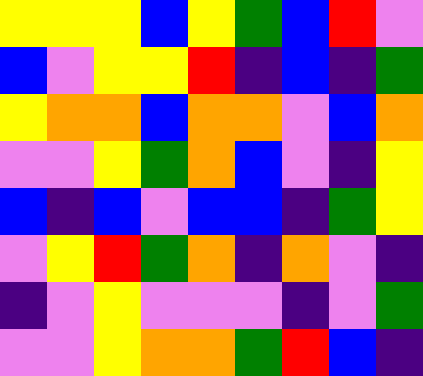[["yellow", "yellow", "yellow", "blue", "yellow", "green", "blue", "red", "violet"], ["blue", "violet", "yellow", "yellow", "red", "indigo", "blue", "indigo", "green"], ["yellow", "orange", "orange", "blue", "orange", "orange", "violet", "blue", "orange"], ["violet", "violet", "yellow", "green", "orange", "blue", "violet", "indigo", "yellow"], ["blue", "indigo", "blue", "violet", "blue", "blue", "indigo", "green", "yellow"], ["violet", "yellow", "red", "green", "orange", "indigo", "orange", "violet", "indigo"], ["indigo", "violet", "yellow", "violet", "violet", "violet", "indigo", "violet", "green"], ["violet", "violet", "yellow", "orange", "orange", "green", "red", "blue", "indigo"]]